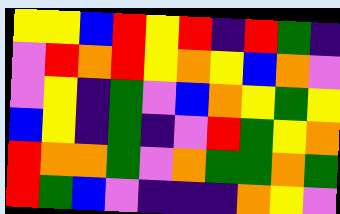[["yellow", "yellow", "blue", "red", "yellow", "red", "indigo", "red", "green", "indigo"], ["violet", "red", "orange", "red", "yellow", "orange", "yellow", "blue", "orange", "violet"], ["violet", "yellow", "indigo", "green", "violet", "blue", "orange", "yellow", "green", "yellow"], ["blue", "yellow", "indigo", "green", "indigo", "violet", "red", "green", "yellow", "orange"], ["red", "orange", "orange", "green", "violet", "orange", "green", "green", "orange", "green"], ["red", "green", "blue", "violet", "indigo", "indigo", "indigo", "orange", "yellow", "violet"]]